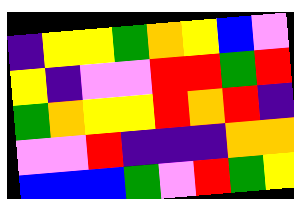[["indigo", "yellow", "yellow", "green", "orange", "yellow", "blue", "violet"], ["yellow", "indigo", "violet", "violet", "red", "red", "green", "red"], ["green", "orange", "yellow", "yellow", "red", "orange", "red", "indigo"], ["violet", "violet", "red", "indigo", "indigo", "indigo", "orange", "orange"], ["blue", "blue", "blue", "green", "violet", "red", "green", "yellow"]]